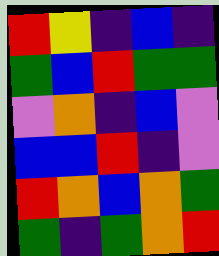[["red", "yellow", "indigo", "blue", "indigo"], ["green", "blue", "red", "green", "green"], ["violet", "orange", "indigo", "blue", "violet"], ["blue", "blue", "red", "indigo", "violet"], ["red", "orange", "blue", "orange", "green"], ["green", "indigo", "green", "orange", "red"]]